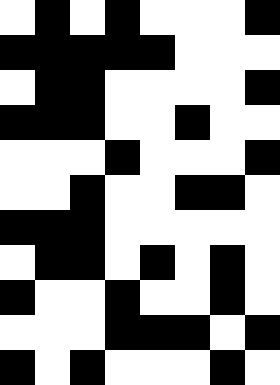[["white", "black", "white", "black", "white", "white", "white", "black"], ["black", "black", "black", "black", "black", "white", "white", "white"], ["white", "black", "black", "white", "white", "white", "white", "black"], ["black", "black", "black", "white", "white", "black", "white", "white"], ["white", "white", "white", "black", "white", "white", "white", "black"], ["white", "white", "black", "white", "white", "black", "black", "white"], ["black", "black", "black", "white", "white", "white", "white", "white"], ["white", "black", "black", "white", "black", "white", "black", "white"], ["black", "white", "white", "black", "white", "white", "black", "white"], ["white", "white", "white", "black", "black", "black", "white", "black"], ["black", "white", "black", "white", "white", "white", "black", "white"]]